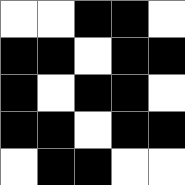[["white", "white", "black", "black", "white"], ["black", "black", "white", "black", "black"], ["black", "white", "black", "black", "white"], ["black", "black", "white", "black", "black"], ["white", "black", "black", "white", "white"]]